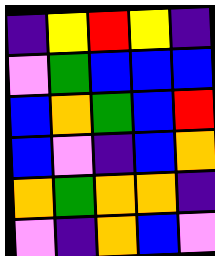[["indigo", "yellow", "red", "yellow", "indigo"], ["violet", "green", "blue", "blue", "blue"], ["blue", "orange", "green", "blue", "red"], ["blue", "violet", "indigo", "blue", "orange"], ["orange", "green", "orange", "orange", "indigo"], ["violet", "indigo", "orange", "blue", "violet"]]